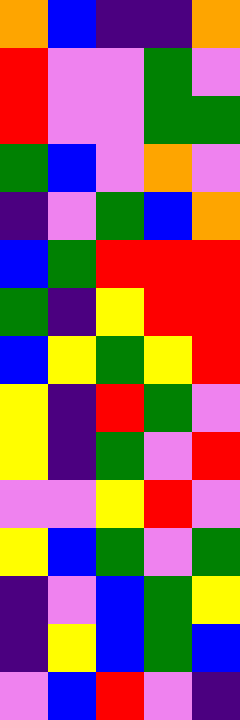[["orange", "blue", "indigo", "indigo", "orange"], ["red", "violet", "violet", "green", "violet"], ["red", "violet", "violet", "green", "green"], ["green", "blue", "violet", "orange", "violet"], ["indigo", "violet", "green", "blue", "orange"], ["blue", "green", "red", "red", "red"], ["green", "indigo", "yellow", "red", "red"], ["blue", "yellow", "green", "yellow", "red"], ["yellow", "indigo", "red", "green", "violet"], ["yellow", "indigo", "green", "violet", "red"], ["violet", "violet", "yellow", "red", "violet"], ["yellow", "blue", "green", "violet", "green"], ["indigo", "violet", "blue", "green", "yellow"], ["indigo", "yellow", "blue", "green", "blue"], ["violet", "blue", "red", "violet", "indigo"]]